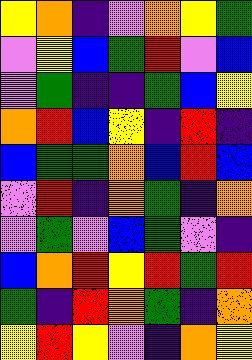[["yellow", "orange", "indigo", "violet", "orange", "yellow", "green"], ["violet", "yellow", "blue", "green", "red", "violet", "blue"], ["violet", "green", "indigo", "indigo", "green", "blue", "yellow"], ["orange", "red", "blue", "yellow", "indigo", "red", "indigo"], ["blue", "green", "green", "orange", "blue", "red", "blue"], ["violet", "red", "indigo", "orange", "green", "indigo", "orange"], ["violet", "green", "violet", "blue", "green", "violet", "indigo"], ["blue", "orange", "red", "yellow", "red", "green", "red"], ["green", "indigo", "red", "orange", "green", "indigo", "orange"], ["yellow", "red", "yellow", "violet", "indigo", "orange", "yellow"]]